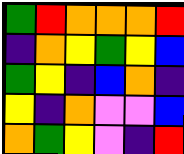[["green", "red", "orange", "orange", "orange", "red"], ["indigo", "orange", "yellow", "green", "yellow", "blue"], ["green", "yellow", "indigo", "blue", "orange", "indigo"], ["yellow", "indigo", "orange", "violet", "violet", "blue"], ["orange", "green", "yellow", "violet", "indigo", "red"]]